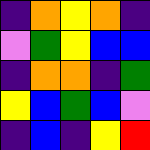[["indigo", "orange", "yellow", "orange", "indigo"], ["violet", "green", "yellow", "blue", "blue"], ["indigo", "orange", "orange", "indigo", "green"], ["yellow", "blue", "green", "blue", "violet"], ["indigo", "blue", "indigo", "yellow", "red"]]